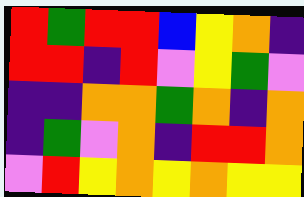[["red", "green", "red", "red", "blue", "yellow", "orange", "indigo"], ["red", "red", "indigo", "red", "violet", "yellow", "green", "violet"], ["indigo", "indigo", "orange", "orange", "green", "orange", "indigo", "orange"], ["indigo", "green", "violet", "orange", "indigo", "red", "red", "orange"], ["violet", "red", "yellow", "orange", "yellow", "orange", "yellow", "yellow"]]